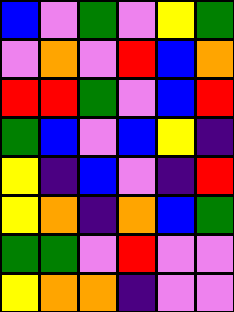[["blue", "violet", "green", "violet", "yellow", "green"], ["violet", "orange", "violet", "red", "blue", "orange"], ["red", "red", "green", "violet", "blue", "red"], ["green", "blue", "violet", "blue", "yellow", "indigo"], ["yellow", "indigo", "blue", "violet", "indigo", "red"], ["yellow", "orange", "indigo", "orange", "blue", "green"], ["green", "green", "violet", "red", "violet", "violet"], ["yellow", "orange", "orange", "indigo", "violet", "violet"]]